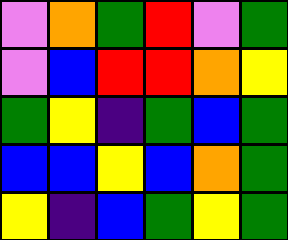[["violet", "orange", "green", "red", "violet", "green"], ["violet", "blue", "red", "red", "orange", "yellow"], ["green", "yellow", "indigo", "green", "blue", "green"], ["blue", "blue", "yellow", "blue", "orange", "green"], ["yellow", "indigo", "blue", "green", "yellow", "green"]]